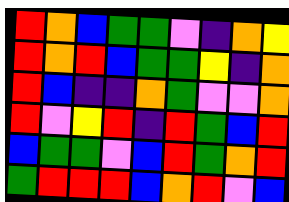[["red", "orange", "blue", "green", "green", "violet", "indigo", "orange", "yellow"], ["red", "orange", "red", "blue", "green", "green", "yellow", "indigo", "orange"], ["red", "blue", "indigo", "indigo", "orange", "green", "violet", "violet", "orange"], ["red", "violet", "yellow", "red", "indigo", "red", "green", "blue", "red"], ["blue", "green", "green", "violet", "blue", "red", "green", "orange", "red"], ["green", "red", "red", "red", "blue", "orange", "red", "violet", "blue"]]